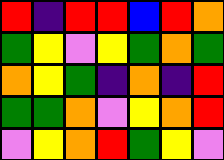[["red", "indigo", "red", "red", "blue", "red", "orange"], ["green", "yellow", "violet", "yellow", "green", "orange", "green"], ["orange", "yellow", "green", "indigo", "orange", "indigo", "red"], ["green", "green", "orange", "violet", "yellow", "orange", "red"], ["violet", "yellow", "orange", "red", "green", "yellow", "violet"]]